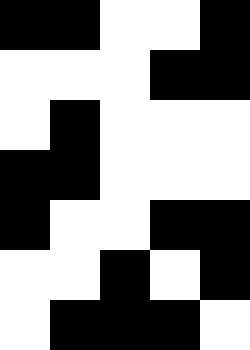[["black", "black", "white", "white", "black"], ["white", "white", "white", "black", "black"], ["white", "black", "white", "white", "white"], ["black", "black", "white", "white", "white"], ["black", "white", "white", "black", "black"], ["white", "white", "black", "white", "black"], ["white", "black", "black", "black", "white"]]